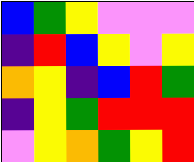[["blue", "green", "yellow", "violet", "violet", "violet"], ["indigo", "red", "blue", "yellow", "violet", "yellow"], ["orange", "yellow", "indigo", "blue", "red", "green"], ["indigo", "yellow", "green", "red", "red", "red"], ["violet", "yellow", "orange", "green", "yellow", "red"]]